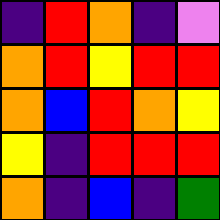[["indigo", "red", "orange", "indigo", "violet"], ["orange", "red", "yellow", "red", "red"], ["orange", "blue", "red", "orange", "yellow"], ["yellow", "indigo", "red", "red", "red"], ["orange", "indigo", "blue", "indigo", "green"]]